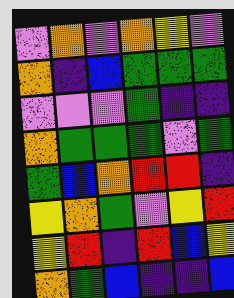[["violet", "orange", "violet", "orange", "yellow", "violet"], ["orange", "indigo", "blue", "green", "green", "green"], ["violet", "violet", "violet", "green", "indigo", "indigo"], ["orange", "green", "green", "green", "violet", "green"], ["green", "blue", "orange", "red", "red", "indigo"], ["yellow", "orange", "green", "violet", "yellow", "red"], ["yellow", "red", "indigo", "red", "blue", "yellow"], ["orange", "green", "blue", "indigo", "indigo", "blue"]]